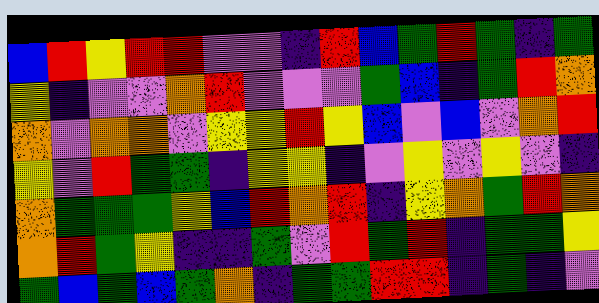[["blue", "red", "yellow", "red", "red", "violet", "violet", "indigo", "red", "blue", "green", "red", "green", "indigo", "green"], ["yellow", "indigo", "violet", "violet", "orange", "red", "violet", "violet", "violet", "green", "blue", "indigo", "green", "red", "orange"], ["orange", "violet", "orange", "orange", "violet", "yellow", "yellow", "red", "yellow", "blue", "violet", "blue", "violet", "orange", "red"], ["yellow", "violet", "red", "green", "green", "indigo", "yellow", "yellow", "indigo", "violet", "yellow", "violet", "yellow", "violet", "indigo"], ["orange", "green", "green", "green", "yellow", "blue", "red", "orange", "red", "indigo", "yellow", "orange", "green", "red", "orange"], ["orange", "red", "green", "yellow", "indigo", "indigo", "green", "violet", "red", "green", "red", "indigo", "green", "green", "yellow"], ["green", "blue", "green", "blue", "green", "orange", "indigo", "green", "green", "red", "red", "indigo", "green", "indigo", "violet"]]